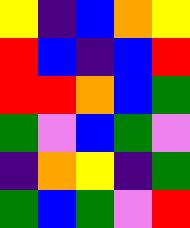[["yellow", "indigo", "blue", "orange", "yellow"], ["red", "blue", "indigo", "blue", "red"], ["red", "red", "orange", "blue", "green"], ["green", "violet", "blue", "green", "violet"], ["indigo", "orange", "yellow", "indigo", "green"], ["green", "blue", "green", "violet", "red"]]